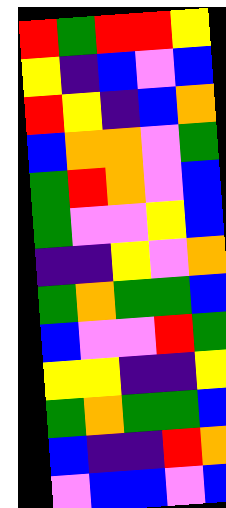[["red", "green", "red", "red", "yellow"], ["yellow", "indigo", "blue", "violet", "blue"], ["red", "yellow", "indigo", "blue", "orange"], ["blue", "orange", "orange", "violet", "green"], ["green", "red", "orange", "violet", "blue"], ["green", "violet", "violet", "yellow", "blue"], ["indigo", "indigo", "yellow", "violet", "orange"], ["green", "orange", "green", "green", "blue"], ["blue", "violet", "violet", "red", "green"], ["yellow", "yellow", "indigo", "indigo", "yellow"], ["green", "orange", "green", "green", "blue"], ["blue", "indigo", "indigo", "red", "orange"], ["violet", "blue", "blue", "violet", "blue"]]